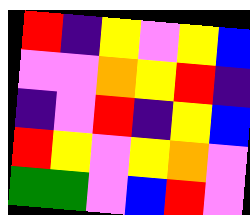[["red", "indigo", "yellow", "violet", "yellow", "blue"], ["violet", "violet", "orange", "yellow", "red", "indigo"], ["indigo", "violet", "red", "indigo", "yellow", "blue"], ["red", "yellow", "violet", "yellow", "orange", "violet"], ["green", "green", "violet", "blue", "red", "violet"]]